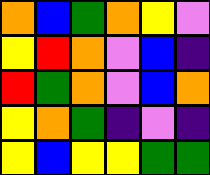[["orange", "blue", "green", "orange", "yellow", "violet"], ["yellow", "red", "orange", "violet", "blue", "indigo"], ["red", "green", "orange", "violet", "blue", "orange"], ["yellow", "orange", "green", "indigo", "violet", "indigo"], ["yellow", "blue", "yellow", "yellow", "green", "green"]]